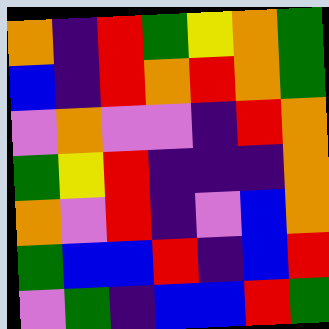[["orange", "indigo", "red", "green", "yellow", "orange", "green"], ["blue", "indigo", "red", "orange", "red", "orange", "green"], ["violet", "orange", "violet", "violet", "indigo", "red", "orange"], ["green", "yellow", "red", "indigo", "indigo", "indigo", "orange"], ["orange", "violet", "red", "indigo", "violet", "blue", "orange"], ["green", "blue", "blue", "red", "indigo", "blue", "red"], ["violet", "green", "indigo", "blue", "blue", "red", "green"]]